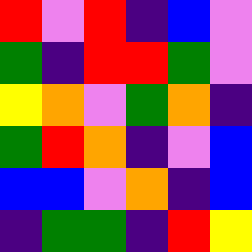[["red", "violet", "red", "indigo", "blue", "violet"], ["green", "indigo", "red", "red", "green", "violet"], ["yellow", "orange", "violet", "green", "orange", "indigo"], ["green", "red", "orange", "indigo", "violet", "blue"], ["blue", "blue", "violet", "orange", "indigo", "blue"], ["indigo", "green", "green", "indigo", "red", "yellow"]]